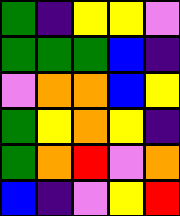[["green", "indigo", "yellow", "yellow", "violet"], ["green", "green", "green", "blue", "indigo"], ["violet", "orange", "orange", "blue", "yellow"], ["green", "yellow", "orange", "yellow", "indigo"], ["green", "orange", "red", "violet", "orange"], ["blue", "indigo", "violet", "yellow", "red"]]